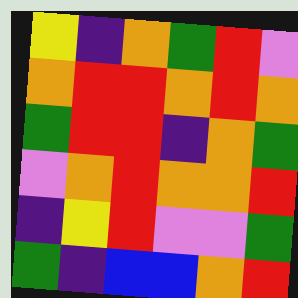[["yellow", "indigo", "orange", "green", "red", "violet"], ["orange", "red", "red", "orange", "red", "orange"], ["green", "red", "red", "indigo", "orange", "green"], ["violet", "orange", "red", "orange", "orange", "red"], ["indigo", "yellow", "red", "violet", "violet", "green"], ["green", "indigo", "blue", "blue", "orange", "red"]]